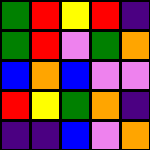[["green", "red", "yellow", "red", "indigo"], ["green", "red", "violet", "green", "orange"], ["blue", "orange", "blue", "violet", "violet"], ["red", "yellow", "green", "orange", "indigo"], ["indigo", "indigo", "blue", "violet", "orange"]]